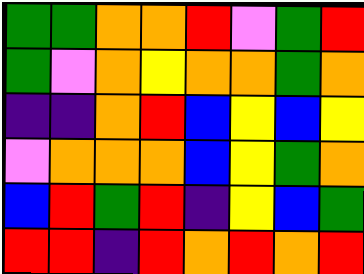[["green", "green", "orange", "orange", "red", "violet", "green", "red"], ["green", "violet", "orange", "yellow", "orange", "orange", "green", "orange"], ["indigo", "indigo", "orange", "red", "blue", "yellow", "blue", "yellow"], ["violet", "orange", "orange", "orange", "blue", "yellow", "green", "orange"], ["blue", "red", "green", "red", "indigo", "yellow", "blue", "green"], ["red", "red", "indigo", "red", "orange", "red", "orange", "red"]]